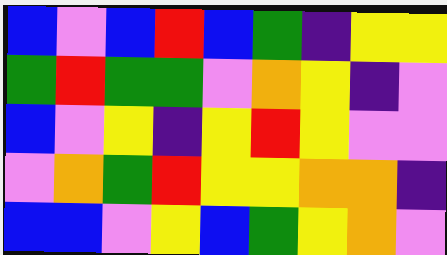[["blue", "violet", "blue", "red", "blue", "green", "indigo", "yellow", "yellow"], ["green", "red", "green", "green", "violet", "orange", "yellow", "indigo", "violet"], ["blue", "violet", "yellow", "indigo", "yellow", "red", "yellow", "violet", "violet"], ["violet", "orange", "green", "red", "yellow", "yellow", "orange", "orange", "indigo"], ["blue", "blue", "violet", "yellow", "blue", "green", "yellow", "orange", "violet"]]